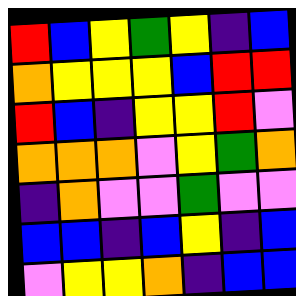[["red", "blue", "yellow", "green", "yellow", "indigo", "blue"], ["orange", "yellow", "yellow", "yellow", "blue", "red", "red"], ["red", "blue", "indigo", "yellow", "yellow", "red", "violet"], ["orange", "orange", "orange", "violet", "yellow", "green", "orange"], ["indigo", "orange", "violet", "violet", "green", "violet", "violet"], ["blue", "blue", "indigo", "blue", "yellow", "indigo", "blue"], ["violet", "yellow", "yellow", "orange", "indigo", "blue", "blue"]]